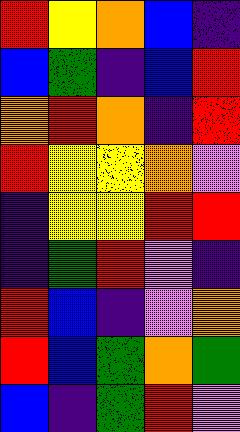[["red", "yellow", "orange", "blue", "indigo"], ["blue", "green", "indigo", "blue", "red"], ["orange", "red", "orange", "indigo", "red"], ["red", "yellow", "yellow", "orange", "violet"], ["indigo", "yellow", "yellow", "red", "red"], ["indigo", "green", "red", "violet", "indigo"], ["red", "blue", "indigo", "violet", "orange"], ["red", "blue", "green", "orange", "green"], ["blue", "indigo", "green", "red", "violet"]]